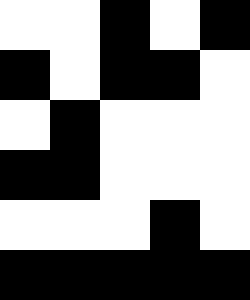[["white", "white", "black", "white", "black"], ["black", "white", "black", "black", "white"], ["white", "black", "white", "white", "white"], ["black", "black", "white", "white", "white"], ["white", "white", "white", "black", "white"], ["black", "black", "black", "black", "black"]]